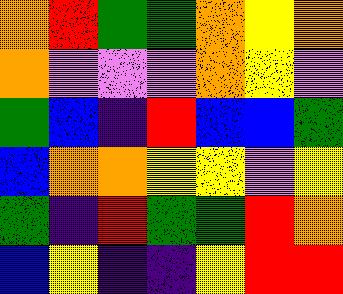[["orange", "red", "green", "green", "orange", "yellow", "orange"], ["orange", "violet", "violet", "violet", "orange", "yellow", "violet"], ["green", "blue", "indigo", "red", "blue", "blue", "green"], ["blue", "orange", "orange", "yellow", "yellow", "violet", "yellow"], ["green", "indigo", "red", "green", "green", "red", "orange"], ["blue", "yellow", "indigo", "indigo", "yellow", "red", "red"]]